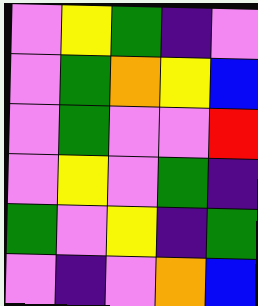[["violet", "yellow", "green", "indigo", "violet"], ["violet", "green", "orange", "yellow", "blue"], ["violet", "green", "violet", "violet", "red"], ["violet", "yellow", "violet", "green", "indigo"], ["green", "violet", "yellow", "indigo", "green"], ["violet", "indigo", "violet", "orange", "blue"]]